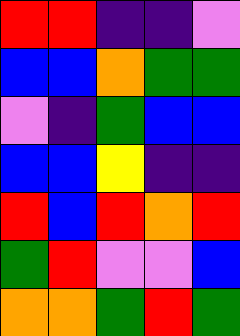[["red", "red", "indigo", "indigo", "violet"], ["blue", "blue", "orange", "green", "green"], ["violet", "indigo", "green", "blue", "blue"], ["blue", "blue", "yellow", "indigo", "indigo"], ["red", "blue", "red", "orange", "red"], ["green", "red", "violet", "violet", "blue"], ["orange", "orange", "green", "red", "green"]]